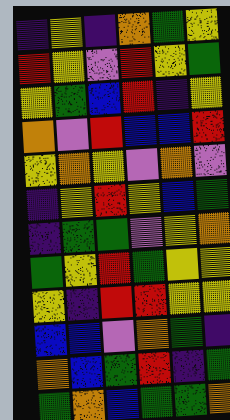[["indigo", "yellow", "indigo", "orange", "green", "yellow"], ["red", "yellow", "violet", "red", "yellow", "green"], ["yellow", "green", "blue", "red", "indigo", "yellow"], ["orange", "violet", "red", "blue", "blue", "red"], ["yellow", "orange", "yellow", "violet", "orange", "violet"], ["indigo", "yellow", "red", "yellow", "blue", "green"], ["indigo", "green", "green", "violet", "yellow", "orange"], ["green", "yellow", "red", "green", "yellow", "yellow"], ["yellow", "indigo", "red", "red", "yellow", "yellow"], ["blue", "blue", "violet", "orange", "green", "indigo"], ["orange", "blue", "green", "red", "indigo", "green"], ["green", "orange", "blue", "green", "green", "orange"]]